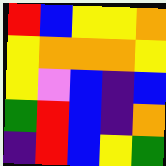[["red", "blue", "yellow", "yellow", "orange"], ["yellow", "orange", "orange", "orange", "yellow"], ["yellow", "violet", "blue", "indigo", "blue"], ["green", "red", "blue", "indigo", "orange"], ["indigo", "red", "blue", "yellow", "green"]]